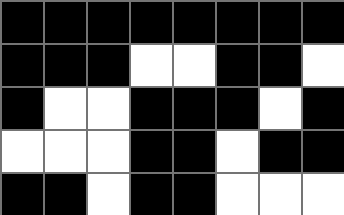[["black", "black", "black", "black", "black", "black", "black", "black"], ["black", "black", "black", "white", "white", "black", "black", "white"], ["black", "white", "white", "black", "black", "black", "white", "black"], ["white", "white", "white", "black", "black", "white", "black", "black"], ["black", "black", "white", "black", "black", "white", "white", "white"]]